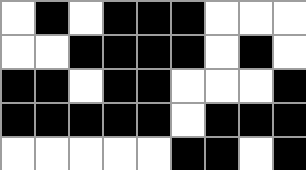[["white", "black", "white", "black", "black", "black", "white", "white", "white"], ["white", "white", "black", "black", "black", "black", "white", "black", "white"], ["black", "black", "white", "black", "black", "white", "white", "white", "black"], ["black", "black", "black", "black", "black", "white", "black", "black", "black"], ["white", "white", "white", "white", "white", "black", "black", "white", "black"]]